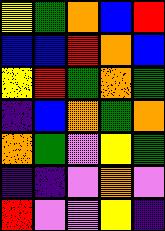[["yellow", "green", "orange", "blue", "red"], ["blue", "blue", "red", "orange", "blue"], ["yellow", "red", "green", "orange", "green"], ["indigo", "blue", "orange", "green", "orange"], ["orange", "green", "violet", "yellow", "green"], ["indigo", "indigo", "violet", "orange", "violet"], ["red", "violet", "violet", "yellow", "indigo"]]